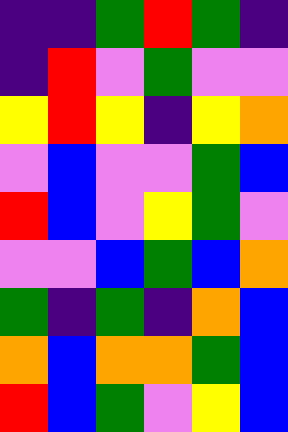[["indigo", "indigo", "green", "red", "green", "indigo"], ["indigo", "red", "violet", "green", "violet", "violet"], ["yellow", "red", "yellow", "indigo", "yellow", "orange"], ["violet", "blue", "violet", "violet", "green", "blue"], ["red", "blue", "violet", "yellow", "green", "violet"], ["violet", "violet", "blue", "green", "blue", "orange"], ["green", "indigo", "green", "indigo", "orange", "blue"], ["orange", "blue", "orange", "orange", "green", "blue"], ["red", "blue", "green", "violet", "yellow", "blue"]]